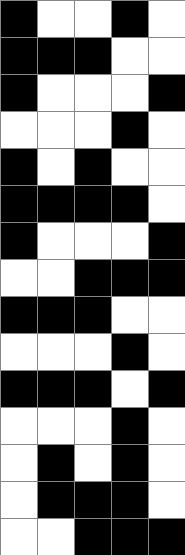[["black", "white", "white", "black", "white"], ["black", "black", "black", "white", "white"], ["black", "white", "white", "white", "black"], ["white", "white", "white", "black", "white"], ["black", "white", "black", "white", "white"], ["black", "black", "black", "black", "white"], ["black", "white", "white", "white", "black"], ["white", "white", "black", "black", "black"], ["black", "black", "black", "white", "white"], ["white", "white", "white", "black", "white"], ["black", "black", "black", "white", "black"], ["white", "white", "white", "black", "white"], ["white", "black", "white", "black", "white"], ["white", "black", "black", "black", "white"], ["white", "white", "black", "black", "black"]]